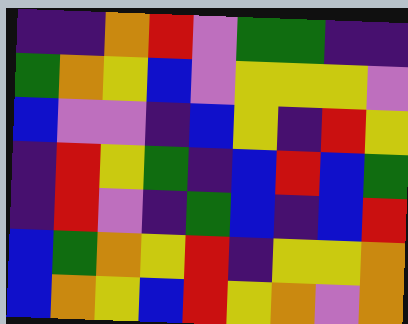[["indigo", "indigo", "orange", "red", "violet", "green", "green", "indigo", "indigo"], ["green", "orange", "yellow", "blue", "violet", "yellow", "yellow", "yellow", "violet"], ["blue", "violet", "violet", "indigo", "blue", "yellow", "indigo", "red", "yellow"], ["indigo", "red", "yellow", "green", "indigo", "blue", "red", "blue", "green"], ["indigo", "red", "violet", "indigo", "green", "blue", "indigo", "blue", "red"], ["blue", "green", "orange", "yellow", "red", "indigo", "yellow", "yellow", "orange"], ["blue", "orange", "yellow", "blue", "red", "yellow", "orange", "violet", "orange"]]